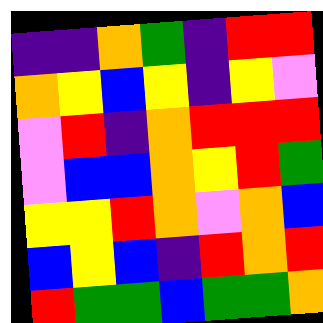[["indigo", "indigo", "orange", "green", "indigo", "red", "red"], ["orange", "yellow", "blue", "yellow", "indigo", "yellow", "violet"], ["violet", "red", "indigo", "orange", "red", "red", "red"], ["violet", "blue", "blue", "orange", "yellow", "red", "green"], ["yellow", "yellow", "red", "orange", "violet", "orange", "blue"], ["blue", "yellow", "blue", "indigo", "red", "orange", "red"], ["red", "green", "green", "blue", "green", "green", "orange"]]